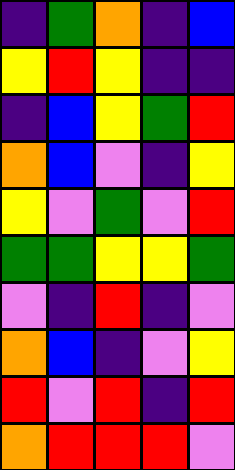[["indigo", "green", "orange", "indigo", "blue"], ["yellow", "red", "yellow", "indigo", "indigo"], ["indigo", "blue", "yellow", "green", "red"], ["orange", "blue", "violet", "indigo", "yellow"], ["yellow", "violet", "green", "violet", "red"], ["green", "green", "yellow", "yellow", "green"], ["violet", "indigo", "red", "indigo", "violet"], ["orange", "blue", "indigo", "violet", "yellow"], ["red", "violet", "red", "indigo", "red"], ["orange", "red", "red", "red", "violet"]]